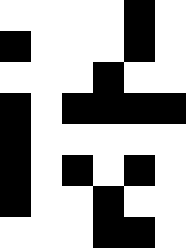[["white", "white", "white", "white", "black", "white"], ["black", "white", "white", "white", "black", "white"], ["white", "white", "white", "black", "white", "white"], ["black", "white", "black", "black", "black", "black"], ["black", "white", "white", "white", "white", "white"], ["black", "white", "black", "white", "black", "white"], ["black", "white", "white", "black", "white", "white"], ["white", "white", "white", "black", "black", "white"]]